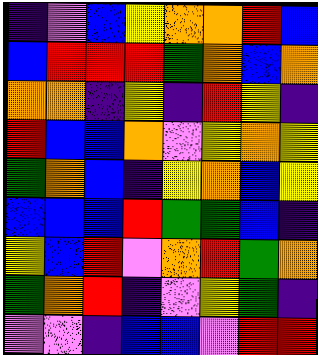[["indigo", "violet", "blue", "yellow", "orange", "orange", "red", "blue"], ["blue", "red", "red", "red", "green", "orange", "blue", "orange"], ["orange", "orange", "indigo", "yellow", "indigo", "red", "yellow", "indigo"], ["red", "blue", "blue", "orange", "violet", "yellow", "orange", "yellow"], ["green", "orange", "blue", "indigo", "yellow", "orange", "blue", "yellow"], ["blue", "blue", "blue", "red", "green", "green", "blue", "indigo"], ["yellow", "blue", "red", "violet", "orange", "red", "green", "orange"], ["green", "orange", "red", "indigo", "violet", "yellow", "green", "indigo"], ["violet", "violet", "indigo", "blue", "blue", "violet", "red", "red"]]